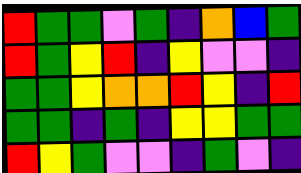[["red", "green", "green", "violet", "green", "indigo", "orange", "blue", "green"], ["red", "green", "yellow", "red", "indigo", "yellow", "violet", "violet", "indigo"], ["green", "green", "yellow", "orange", "orange", "red", "yellow", "indigo", "red"], ["green", "green", "indigo", "green", "indigo", "yellow", "yellow", "green", "green"], ["red", "yellow", "green", "violet", "violet", "indigo", "green", "violet", "indigo"]]